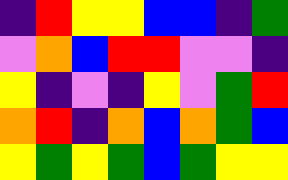[["indigo", "red", "yellow", "yellow", "blue", "blue", "indigo", "green"], ["violet", "orange", "blue", "red", "red", "violet", "violet", "indigo"], ["yellow", "indigo", "violet", "indigo", "yellow", "violet", "green", "red"], ["orange", "red", "indigo", "orange", "blue", "orange", "green", "blue"], ["yellow", "green", "yellow", "green", "blue", "green", "yellow", "yellow"]]